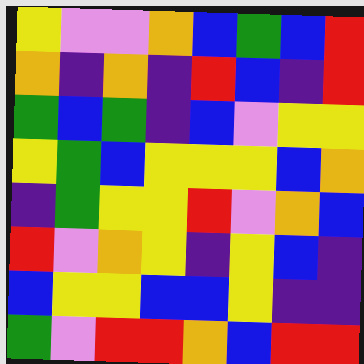[["yellow", "violet", "violet", "orange", "blue", "green", "blue", "red"], ["orange", "indigo", "orange", "indigo", "red", "blue", "indigo", "red"], ["green", "blue", "green", "indigo", "blue", "violet", "yellow", "yellow"], ["yellow", "green", "blue", "yellow", "yellow", "yellow", "blue", "orange"], ["indigo", "green", "yellow", "yellow", "red", "violet", "orange", "blue"], ["red", "violet", "orange", "yellow", "indigo", "yellow", "blue", "indigo"], ["blue", "yellow", "yellow", "blue", "blue", "yellow", "indigo", "indigo"], ["green", "violet", "red", "red", "orange", "blue", "red", "red"]]